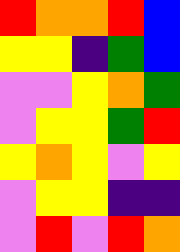[["red", "orange", "orange", "red", "blue"], ["yellow", "yellow", "indigo", "green", "blue"], ["violet", "violet", "yellow", "orange", "green"], ["violet", "yellow", "yellow", "green", "red"], ["yellow", "orange", "yellow", "violet", "yellow"], ["violet", "yellow", "yellow", "indigo", "indigo"], ["violet", "red", "violet", "red", "orange"]]